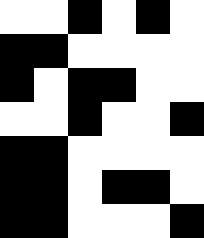[["white", "white", "black", "white", "black", "white"], ["black", "black", "white", "white", "white", "white"], ["black", "white", "black", "black", "white", "white"], ["white", "white", "black", "white", "white", "black"], ["black", "black", "white", "white", "white", "white"], ["black", "black", "white", "black", "black", "white"], ["black", "black", "white", "white", "white", "black"]]